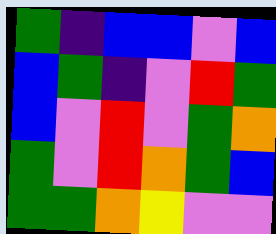[["green", "indigo", "blue", "blue", "violet", "blue"], ["blue", "green", "indigo", "violet", "red", "green"], ["blue", "violet", "red", "violet", "green", "orange"], ["green", "violet", "red", "orange", "green", "blue"], ["green", "green", "orange", "yellow", "violet", "violet"]]